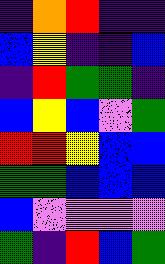[["indigo", "orange", "red", "indigo", "indigo"], ["blue", "yellow", "indigo", "indigo", "blue"], ["indigo", "red", "green", "green", "indigo"], ["blue", "yellow", "blue", "violet", "green"], ["red", "red", "yellow", "blue", "blue"], ["green", "green", "blue", "blue", "blue"], ["blue", "violet", "violet", "violet", "violet"], ["green", "indigo", "red", "blue", "green"]]